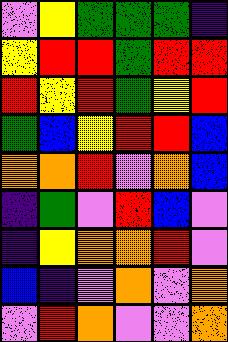[["violet", "yellow", "green", "green", "green", "indigo"], ["yellow", "red", "red", "green", "red", "red"], ["red", "yellow", "red", "green", "yellow", "red"], ["green", "blue", "yellow", "red", "red", "blue"], ["orange", "orange", "red", "violet", "orange", "blue"], ["indigo", "green", "violet", "red", "blue", "violet"], ["indigo", "yellow", "orange", "orange", "red", "violet"], ["blue", "indigo", "violet", "orange", "violet", "orange"], ["violet", "red", "orange", "violet", "violet", "orange"]]